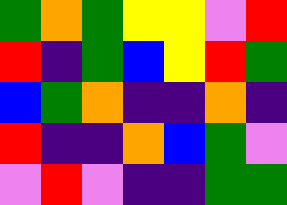[["green", "orange", "green", "yellow", "yellow", "violet", "red"], ["red", "indigo", "green", "blue", "yellow", "red", "green"], ["blue", "green", "orange", "indigo", "indigo", "orange", "indigo"], ["red", "indigo", "indigo", "orange", "blue", "green", "violet"], ["violet", "red", "violet", "indigo", "indigo", "green", "green"]]